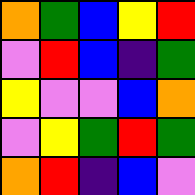[["orange", "green", "blue", "yellow", "red"], ["violet", "red", "blue", "indigo", "green"], ["yellow", "violet", "violet", "blue", "orange"], ["violet", "yellow", "green", "red", "green"], ["orange", "red", "indigo", "blue", "violet"]]